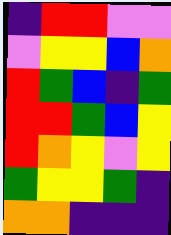[["indigo", "red", "red", "violet", "violet"], ["violet", "yellow", "yellow", "blue", "orange"], ["red", "green", "blue", "indigo", "green"], ["red", "red", "green", "blue", "yellow"], ["red", "orange", "yellow", "violet", "yellow"], ["green", "yellow", "yellow", "green", "indigo"], ["orange", "orange", "indigo", "indigo", "indigo"]]